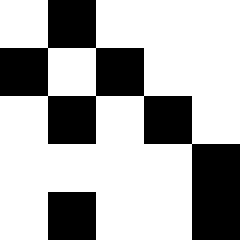[["white", "black", "white", "white", "white"], ["black", "white", "black", "white", "white"], ["white", "black", "white", "black", "white"], ["white", "white", "white", "white", "black"], ["white", "black", "white", "white", "black"]]